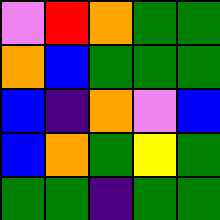[["violet", "red", "orange", "green", "green"], ["orange", "blue", "green", "green", "green"], ["blue", "indigo", "orange", "violet", "blue"], ["blue", "orange", "green", "yellow", "green"], ["green", "green", "indigo", "green", "green"]]